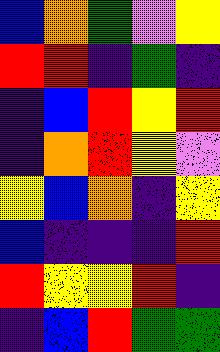[["blue", "orange", "green", "violet", "yellow"], ["red", "red", "indigo", "green", "indigo"], ["indigo", "blue", "red", "yellow", "red"], ["indigo", "orange", "red", "yellow", "violet"], ["yellow", "blue", "orange", "indigo", "yellow"], ["blue", "indigo", "indigo", "indigo", "red"], ["red", "yellow", "yellow", "red", "indigo"], ["indigo", "blue", "red", "green", "green"]]